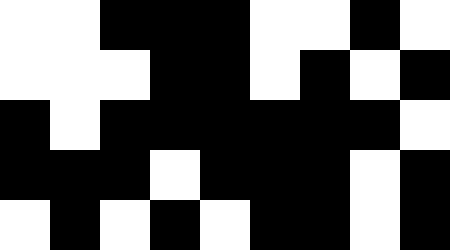[["white", "white", "black", "black", "black", "white", "white", "black", "white"], ["white", "white", "white", "black", "black", "white", "black", "white", "black"], ["black", "white", "black", "black", "black", "black", "black", "black", "white"], ["black", "black", "black", "white", "black", "black", "black", "white", "black"], ["white", "black", "white", "black", "white", "black", "black", "white", "black"]]